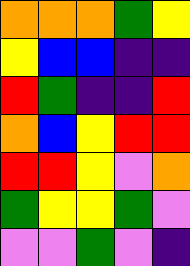[["orange", "orange", "orange", "green", "yellow"], ["yellow", "blue", "blue", "indigo", "indigo"], ["red", "green", "indigo", "indigo", "red"], ["orange", "blue", "yellow", "red", "red"], ["red", "red", "yellow", "violet", "orange"], ["green", "yellow", "yellow", "green", "violet"], ["violet", "violet", "green", "violet", "indigo"]]